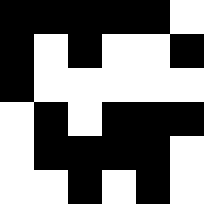[["black", "black", "black", "black", "black", "white"], ["black", "white", "black", "white", "white", "black"], ["black", "white", "white", "white", "white", "white"], ["white", "black", "white", "black", "black", "black"], ["white", "black", "black", "black", "black", "white"], ["white", "white", "black", "white", "black", "white"]]